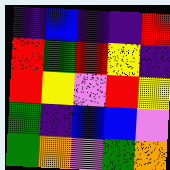[["indigo", "blue", "indigo", "indigo", "red"], ["red", "green", "red", "yellow", "indigo"], ["red", "yellow", "violet", "red", "yellow"], ["green", "indigo", "blue", "blue", "violet"], ["green", "orange", "violet", "green", "orange"]]